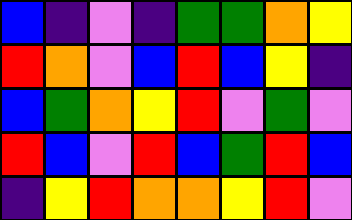[["blue", "indigo", "violet", "indigo", "green", "green", "orange", "yellow"], ["red", "orange", "violet", "blue", "red", "blue", "yellow", "indigo"], ["blue", "green", "orange", "yellow", "red", "violet", "green", "violet"], ["red", "blue", "violet", "red", "blue", "green", "red", "blue"], ["indigo", "yellow", "red", "orange", "orange", "yellow", "red", "violet"]]